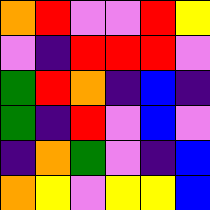[["orange", "red", "violet", "violet", "red", "yellow"], ["violet", "indigo", "red", "red", "red", "violet"], ["green", "red", "orange", "indigo", "blue", "indigo"], ["green", "indigo", "red", "violet", "blue", "violet"], ["indigo", "orange", "green", "violet", "indigo", "blue"], ["orange", "yellow", "violet", "yellow", "yellow", "blue"]]